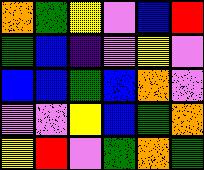[["orange", "green", "yellow", "violet", "blue", "red"], ["green", "blue", "indigo", "violet", "yellow", "violet"], ["blue", "blue", "green", "blue", "orange", "violet"], ["violet", "violet", "yellow", "blue", "green", "orange"], ["yellow", "red", "violet", "green", "orange", "green"]]